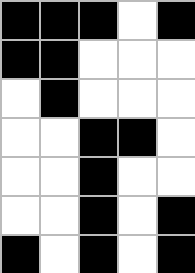[["black", "black", "black", "white", "black"], ["black", "black", "white", "white", "white"], ["white", "black", "white", "white", "white"], ["white", "white", "black", "black", "white"], ["white", "white", "black", "white", "white"], ["white", "white", "black", "white", "black"], ["black", "white", "black", "white", "black"]]